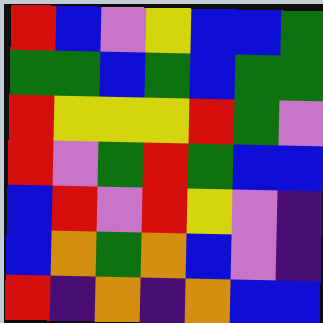[["red", "blue", "violet", "yellow", "blue", "blue", "green"], ["green", "green", "blue", "green", "blue", "green", "green"], ["red", "yellow", "yellow", "yellow", "red", "green", "violet"], ["red", "violet", "green", "red", "green", "blue", "blue"], ["blue", "red", "violet", "red", "yellow", "violet", "indigo"], ["blue", "orange", "green", "orange", "blue", "violet", "indigo"], ["red", "indigo", "orange", "indigo", "orange", "blue", "blue"]]